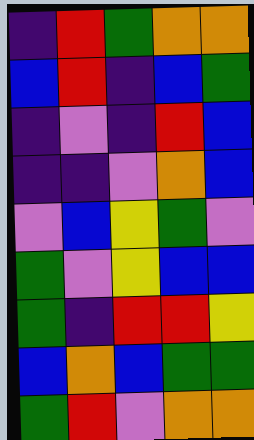[["indigo", "red", "green", "orange", "orange"], ["blue", "red", "indigo", "blue", "green"], ["indigo", "violet", "indigo", "red", "blue"], ["indigo", "indigo", "violet", "orange", "blue"], ["violet", "blue", "yellow", "green", "violet"], ["green", "violet", "yellow", "blue", "blue"], ["green", "indigo", "red", "red", "yellow"], ["blue", "orange", "blue", "green", "green"], ["green", "red", "violet", "orange", "orange"]]